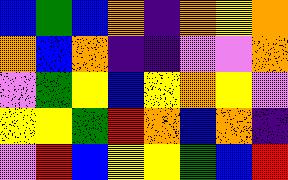[["blue", "green", "blue", "orange", "indigo", "orange", "yellow", "orange"], ["orange", "blue", "orange", "indigo", "indigo", "violet", "violet", "orange"], ["violet", "green", "yellow", "blue", "yellow", "orange", "yellow", "violet"], ["yellow", "yellow", "green", "red", "orange", "blue", "orange", "indigo"], ["violet", "red", "blue", "yellow", "yellow", "green", "blue", "red"]]